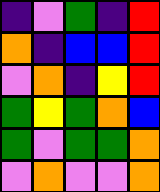[["indigo", "violet", "green", "indigo", "red"], ["orange", "indigo", "blue", "blue", "red"], ["violet", "orange", "indigo", "yellow", "red"], ["green", "yellow", "green", "orange", "blue"], ["green", "violet", "green", "green", "orange"], ["violet", "orange", "violet", "violet", "orange"]]